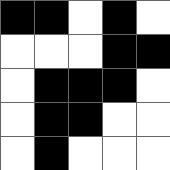[["black", "black", "white", "black", "white"], ["white", "white", "white", "black", "black"], ["white", "black", "black", "black", "white"], ["white", "black", "black", "white", "white"], ["white", "black", "white", "white", "white"]]